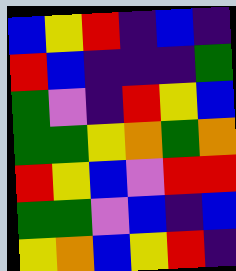[["blue", "yellow", "red", "indigo", "blue", "indigo"], ["red", "blue", "indigo", "indigo", "indigo", "green"], ["green", "violet", "indigo", "red", "yellow", "blue"], ["green", "green", "yellow", "orange", "green", "orange"], ["red", "yellow", "blue", "violet", "red", "red"], ["green", "green", "violet", "blue", "indigo", "blue"], ["yellow", "orange", "blue", "yellow", "red", "indigo"]]